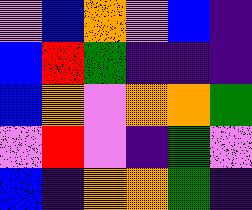[["violet", "blue", "orange", "violet", "blue", "indigo"], ["blue", "red", "green", "indigo", "indigo", "indigo"], ["blue", "orange", "violet", "orange", "orange", "green"], ["violet", "red", "violet", "indigo", "green", "violet"], ["blue", "indigo", "orange", "orange", "green", "indigo"]]